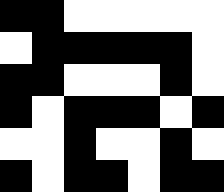[["black", "black", "white", "white", "white", "white", "white"], ["white", "black", "black", "black", "black", "black", "white"], ["black", "black", "white", "white", "white", "black", "white"], ["black", "white", "black", "black", "black", "white", "black"], ["white", "white", "black", "white", "white", "black", "white"], ["black", "white", "black", "black", "white", "black", "black"]]